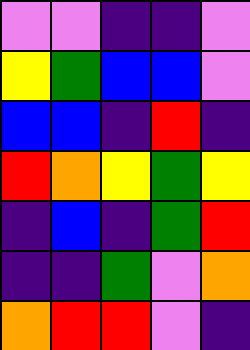[["violet", "violet", "indigo", "indigo", "violet"], ["yellow", "green", "blue", "blue", "violet"], ["blue", "blue", "indigo", "red", "indigo"], ["red", "orange", "yellow", "green", "yellow"], ["indigo", "blue", "indigo", "green", "red"], ["indigo", "indigo", "green", "violet", "orange"], ["orange", "red", "red", "violet", "indigo"]]